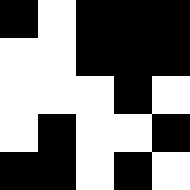[["black", "white", "black", "black", "black"], ["white", "white", "black", "black", "black"], ["white", "white", "white", "black", "white"], ["white", "black", "white", "white", "black"], ["black", "black", "white", "black", "white"]]